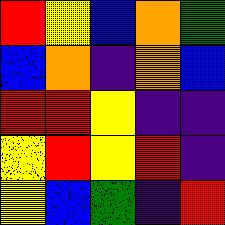[["red", "yellow", "blue", "orange", "green"], ["blue", "orange", "indigo", "orange", "blue"], ["red", "red", "yellow", "indigo", "indigo"], ["yellow", "red", "yellow", "red", "indigo"], ["yellow", "blue", "green", "indigo", "red"]]